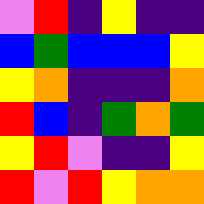[["violet", "red", "indigo", "yellow", "indigo", "indigo"], ["blue", "green", "blue", "blue", "blue", "yellow"], ["yellow", "orange", "indigo", "indigo", "indigo", "orange"], ["red", "blue", "indigo", "green", "orange", "green"], ["yellow", "red", "violet", "indigo", "indigo", "yellow"], ["red", "violet", "red", "yellow", "orange", "orange"]]